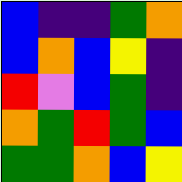[["blue", "indigo", "indigo", "green", "orange"], ["blue", "orange", "blue", "yellow", "indigo"], ["red", "violet", "blue", "green", "indigo"], ["orange", "green", "red", "green", "blue"], ["green", "green", "orange", "blue", "yellow"]]